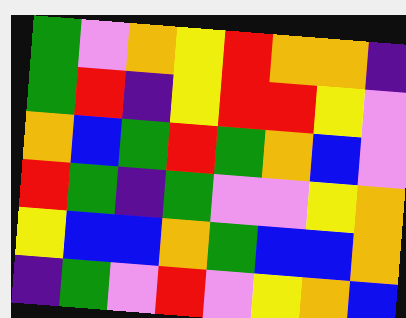[["green", "violet", "orange", "yellow", "red", "orange", "orange", "indigo"], ["green", "red", "indigo", "yellow", "red", "red", "yellow", "violet"], ["orange", "blue", "green", "red", "green", "orange", "blue", "violet"], ["red", "green", "indigo", "green", "violet", "violet", "yellow", "orange"], ["yellow", "blue", "blue", "orange", "green", "blue", "blue", "orange"], ["indigo", "green", "violet", "red", "violet", "yellow", "orange", "blue"]]